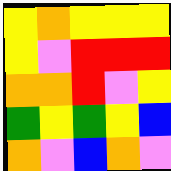[["yellow", "orange", "yellow", "yellow", "yellow"], ["yellow", "violet", "red", "red", "red"], ["orange", "orange", "red", "violet", "yellow"], ["green", "yellow", "green", "yellow", "blue"], ["orange", "violet", "blue", "orange", "violet"]]